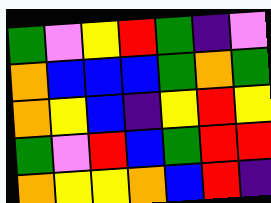[["green", "violet", "yellow", "red", "green", "indigo", "violet"], ["orange", "blue", "blue", "blue", "green", "orange", "green"], ["orange", "yellow", "blue", "indigo", "yellow", "red", "yellow"], ["green", "violet", "red", "blue", "green", "red", "red"], ["orange", "yellow", "yellow", "orange", "blue", "red", "indigo"]]